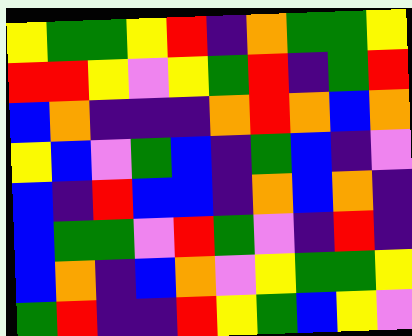[["yellow", "green", "green", "yellow", "red", "indigo", "orange", "green", "green", "yellow"], ["red", "red", "yellow", "violet", "yellow", "green", "red", "indigo", "green", "red"], ["blue", "orange", "indigo", "indigo", "indigo", "orange", "red", "orange", "blue", "orange"], ["yellow", "blue", "violet", "green", "blue", "indigo", "green", "blue", "indigo", "violet"], ["blue", "indigo", "red", "blue", "blue", "indigo", "orange", "blue", "orange", "indigo"], ["blue", "green", "green", "violet", "red", "green", "violet", "indigo", "red", "indigo"], ["blue", "orange", "indigo", "blue", "orange", "violet", "yellow", "green", "green", "yellow"], ["green", "red", "indigo", "indigo", "red", "yellow", "green", "blue", "yellow", "violet"]]